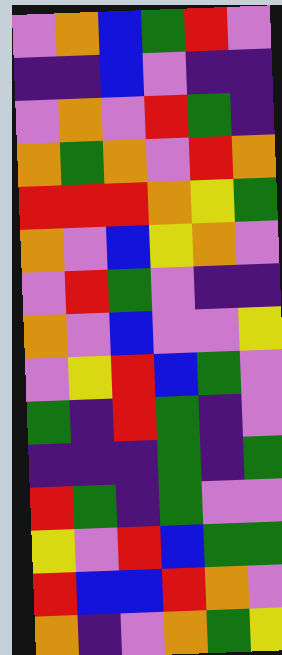[["violet", "orange", "blue", "green", "red", "violet"], ["indigo", "indigo", "blue", "violet", "indigo", "indigo"], ["violet", "orange", "violet", "red", "green", "indigo"], ["orange", "green", "orange", "violet", "red", "orange"], ["red", "red", "red", "orange", "yellow", "green"], ["orange", "violet", "blue", "yellow", "orange", "violet"], ["violet", "red", "green", "violet", "indigo", "indigo"], ["orange", "violet", "blue", "violet", "violet", "yellow"], ["violet", "yellow", "red", "blue", "green", "violet"], ["green", "indigo", "red", "green", "indigo", "violet"], ["indigo", "indigo", "indigo", "green", "indigo", "green"], ["red", "green", "indigo", "green", "violet", "violet"], ["yellow", "violet", "red", "blue", "green", "green"], ["red", "blue", "blue", "red", "orange", "violet"], ["orange", "indigo", "violet", "orange", "green", "yellow"]]